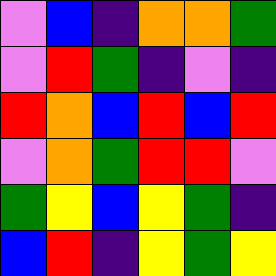[["violet", "blue", "indigo", "orange", "orange", "green"], ["violet", "red", "green", "indigo", "violet", "indigo"], ["red", "orange", "blue", "red", "blue", "red"], ["violet", "orange", "green", "red", "red", "violet"], ["green", "yellow", "blue", "yellow", "green", "indigo"], ["blue", "red", "indigo", "yellow", "green", "yellow"]]